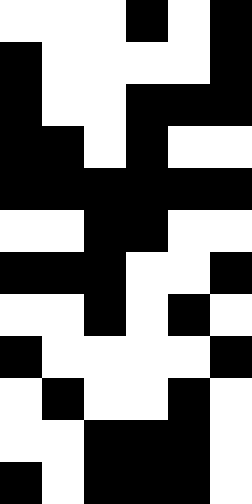[["white", "white", "white", "black", "white", "black"], ["black", "white", "white", "white", "white", "black"], ["black", "white", "white", "black", "black", "black"], ["black", "black", "white", "black", "white", "white"], ["black", "black", "black", "black", "black", "black"], ["white", "white", "black", "black", "white", "white"], ["black", "black", "black", "white", "white", "black"], ["white", "white", "black", "white", "black", "white"], ["black", "white", "white", "white", "white", "black"], ["white", "black", "white", "white", "black", "white"], ["white", "white", "black", "black", "black", "white"], ["black", "white", "black", "black", "black", "white"]]